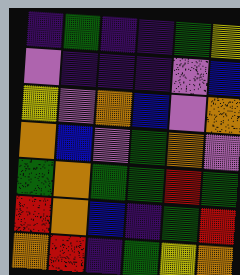[["indigo", "green", "indigo", "indigo", "green", "yellow"], ["violet", "indigo", "indigo", "indigo", "violet", "blue"], ["yellow", "violet", "orange", "blue", "violet", "orange"], ["orange", "blue", "violet", "green", "orange", "violet"], ["green", "orange", "green", "green", "red", "green"], ["red", "orange", "blue", "indigo", "green", "red"], ["orange", "red", "indigo", "green", "yellow", "orange"]]